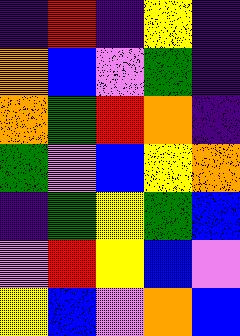[["indigo", "red", "indigo", "yellow", "indigo"], ["orange", "blue", "violet", "green", "indigo"], ["orange", "green", "red", "orange", "indigo"], ["green", "violet", "blue", "yellow", "orange"], ["indigo", "green", "yellow", "green", "blue"], ["violet", "red", "yellow", "blue", "violet"], ["yellow", "blue", "violet", "orange", "blue"]]